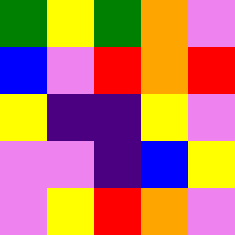[["green", "yellow", "green", "orange", "violet"], ["blue", "violet", "red", "orange", "red"], ["yellow", "indigo", "indigo", "yellow", "violet"], ["violet", "violet", "indigo", "blue", "yellow"], ["violet", "yellow", "red", "orange", "violet"]]